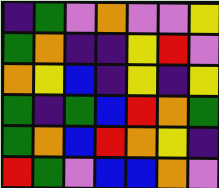[["indigo", "green", "violet", "orange", "violet", "violet", "yellow"], ["green", "orange", "indigo", "indigo", "yellow", "red", "violet"], ["orange", "yellow", "blue", "indigo", "yellow", "indigo", "yellow"], ["green", "indigo", "green", "blue", "red", "orange", "green"], ["green", "orange", "blue", "red", "orange", "yellow", "indigo"], ["red", "green", "violet", "blue", "blue", "orange", "violet"]]